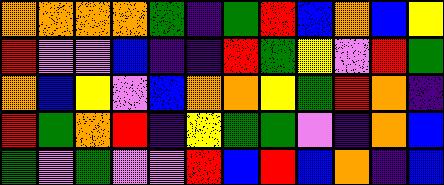[["orange", "orange", "orange", "orange", "green", "indigo", "green", "red", "blue", "orange", "blue", "yellow"], ["red", "violet", "violet", "blue", "indigo", "indigo", "red", "green", "yellow", "violet", "red", "green"], ["orange", "blue", "yellow", "violet", "blue", "orange", "orange", "yellow", "green", "red", "orange", "indigo"], ["red", "green", "orange", "red", "indigo", "yellow", "green", "green", "violet", "indigo", "orange", "blue"], ["green", "violet", "green", "violet", "violet", "red", "blue", "red", "blue", "orange", "indigo", "blue"]]